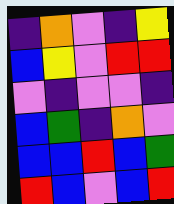[["indigo", "orange", "violet", "indigo", "yellow"], ["blue", "yellow", "violet", "red", "red"], ["violet", "indigo", "violet", "violet", "indigo"], ["blue", "green", "indigo", "orange", "violet"], ["blue", "blue", "red", "blue", "green"], ["red", "blue", "violet", "blue", "red"]]